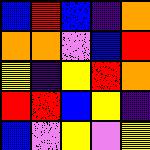[["blue", "red", "blue", "indigo", "orange"], ["orange", "orange", "violet", "blue", "red"], ["yellow", "indigo", "yellow", "red", "orange"], ["red", "red", "blue", "yellow", "indigo"], ["blue", "violet", "yellow", "violet", "yellow"]]